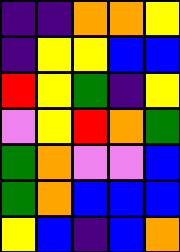[["indigo", "indigo", "orange", "orange", "yellow"], ["indigo", "yellow", "yellow", "blue", "blue"], ["red", "yellow", "green", "indigo", "yellow"], ["violet", "yellow", "red", "orange", "green"], ["green", "orange", "violet", "violet", "blue"], ["green", "orange", "blue", "blue", "blue"], ["yellow", "blue", "indigo", "blue", "orange"]]